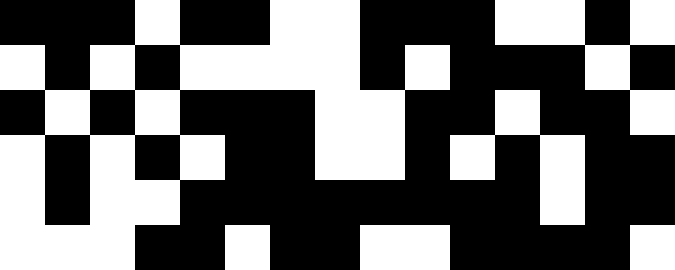[["black", "black", "black", "white", "black", "black", "white", "white", "black", "black", "black", "white", "white", "black", "white"], ["white", "black", "white", "black", "white", "white", "white", "white", "black", "white", "black", "black", "black", "white", "black"], ["black", "white", "black", "white", "black", "black", "black", "white", "white", "black", "black", "white", "black", "black", "white"], ["white", "black", "white", "black", "white", "black", "black", "white", "white", "black", "white", "black", "white", "black", "black"], ["white", "black", "white", "white", "black", "black", "black", "black", "black", "black", "black", "black", "white", "black", "black"], ["white", "white", "white", "black", "black", "white", "black", "black", "white", "white", "black", "black", "black", "black", "white"]]